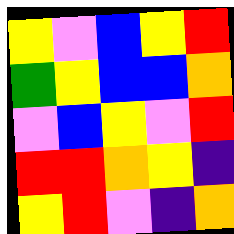[["yellow", "violet", "blue", "yellow", "red"], ["green", "yellow", "blue", "blue", "orange"], ["violet", "blue", "yellow", "violet", "red"], ["red", "red", "orange", "yellow", "indigo"], ["yellow", "red", "violet", "indigo", "orange"]]